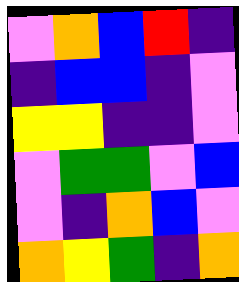[["violet", "orange", "blue", "red", "indigo"], ["indigo", "blue", "blue", "indigo", "violet"], ["yellow", "yellow", "indigo", "indigo", "violet"], ["violet", "green", "green", "violet", "blue"], ["violet", "indigo", "orange", "blue", "violet"], ["orange", "yellow", "green", "indigo", "orange"]]